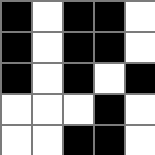[["black", "white", "black", "black", "white"], ["black", "white", "black", "black", "white"], ["black", "white", "black", "white", "black"], ["white", "white", "white", "black", "white"], ["white", "white", "black", "black", "white"]]